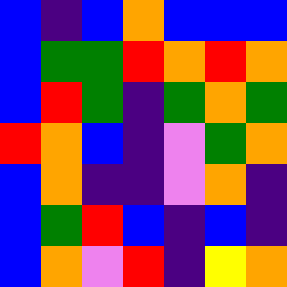[["blue", "indigo", "blue", "orange", "blue", "blue", "blue"], ["blue", "green", "green", "red", "orange", "red", "orange"], ["blue", "red", "green", "indigo", "green", "orange", "green"], ["red", "orange", "blue", "indigo", "violet", "green", "orange"], ["blue", "orange", "indigo", "indigo", "violet", "orange", "indigo"], ["blue", "green", "red", "blue", "indigo", "blue", "indigo"], ["blue", "orange", "violet", "red", "indigo", "yellow", "orange"]]